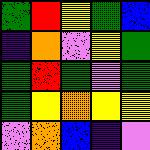[["green", "red", "yellow", "green", "blue"], ["indigo", "orange", "violet", "yellow", "green"], ["green", "red", "green", "violet", "green"], ["green", "yellow", "orange", "yellow", "yellow"], ["violet", "orange", "blue", "indigo", "violet"]]